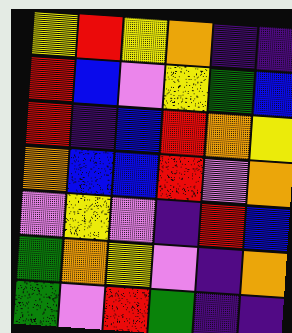[["yellow", "red", "yellow", "orange", "indigo", "indigo"], ["red", "blue", "violet", "yellow", "green", "blue"], ["red", "indigo", "blue", "red", "orange", "yellow"], ["orange", "blue", "blue", "red", "violet", "orange"], ["violet", "yellow", "violet", "indigo", "red", "blue"], ["green", "orange", "yellow", "violet", "indigo", "orange"], ["green", "violet", "red", "green", "indigo", "indigo"]]